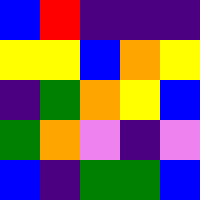[["blue", "red", "indigo", "indigo", "indigo"], ["yellow", "yellow", "blue", "orange", "yellow"], ["indigo", "green", "orange", "yellow", "blue"], ["green", "orange", "violet", "indigo", "violet"], ["blue", "indigo", "green", "green", "blue"]]